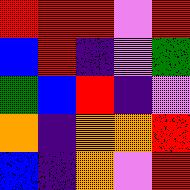[["red", "red", "red", "violet", "red"], ["blue", "red", "indigo", "violet", "green"], ["green", "blue", "red", "indigo", "violet"], ["orange", "indigo", "orange", "orange", "red"], ["blue", "indigo", "orange", "violet", "red"]]